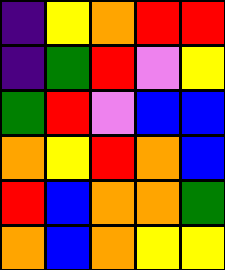[["indigo", "yellow", "orange", "red", "red"], ["indigo", "green", "red", "violet", "yellow"], ["green", "red", "violet", "blue", "blue"], ["orange", "yellow", "red", "orange", "blue"], ["red", "blue", "orange", "orange", "green"], ["orange", "blue", "orange", "yellow", "yellow"]]